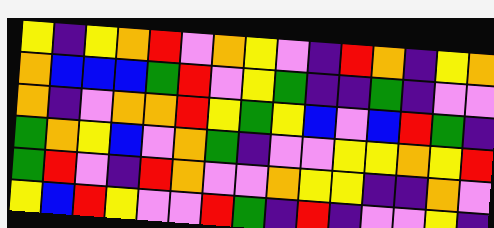[["yellow", "indigo", "yellow", "orange", "red", "violet", "orange", "yellow", "violet", "indigo", "red", "orange", "indigo", "yellow", "orange"], ["orange", "blue", "blue", "blue", "green", "red", "violet", "yellow", "green", "indigo", "indigo", "green", "indigo", "violet", "violet"], ["orange", "indigo", "violet", "orange", "orange", "red", "yellow", "green", "yellow", "blue", "violet", "blue", "red", "green", "indigo"], ["green", "orange", "yellow", "blue", "violet", "orange", "green", "indigo", "violet", "violet", "yellow", "yellow", "orange", "yellow", "red"], ["green", "red", "violet", "indigo", "red", "orange", "violet", "violet", "orange", "yellow", "yellow", "indigo", "indigo", "orange", "violet"], ["yellow", "blue", "red", "yellow", "violet", "violet", "red", "green", "indigo", "red", "indigo", "violet", "violet", "yellow", "indigo"]]